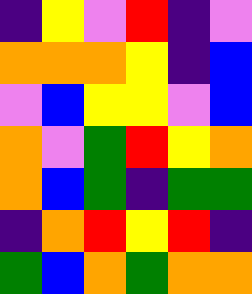[["indigo", "yellow", "violet", "red", "indigo", "violet"], ["orange", "orange", "orange", "yellow", "indigo", "blue"], ["violet", "blue", "yellow", "yellow", "violet", "blue"], ["orange", "violet", "green", "red", "yellow", "orange"], ["orange", "blue", "green", "indigo", "green", "green"], ["indigo", "orange", "red", "yellow", "red", "indigo"], ["green", "blue", "orange", "green", "orange", "orange"]]